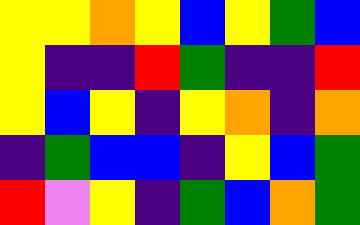[["yellow", "yellow", "orange", "yellow", "blue", "yellow", "green", "blue"], ["yellow", "indigo", "indigo", "red", "green", "indigo", "indigo", "red"], ["yellow", "blue", "yellow", "indigo", "yellow", "orange", "indigo", "orange"], ["indigo", "green", "blue", "blue", "indigo", "yellow", "blue", "green"], ["red", "violet", "yellow", "indigo", "green", "blue", "orange", "green"]]